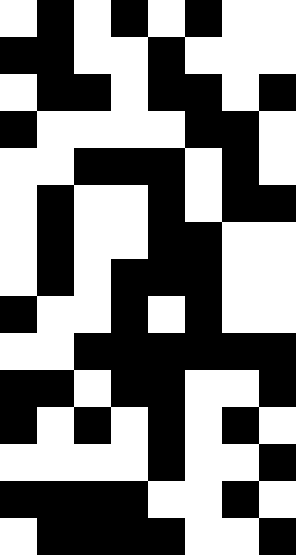[["white", "black", "white", "black", "white", "black", "white", "white"], ["black", "black", "white", "white", "black", "white", "white", "white"], ["white", "black", "black", "white", "black", "black", "white", "black"], ["black", "white", "white", "white", "white", "black", "black", "white"], ["white", "white", "black", "black", "black", "white", "black", "white"], ["white", "black", "white", "white", "black", "white", "black", "black"], ["white", "black", "white", "white", "black", "black", "white", "white"], ["white", "black", "white", "black", "black", "black", "white", "white"], ["black", "white", "white", "black", "white", "black", "white", "white"], ["white", "white", "black", "black", "black", "black", "black", "black"], ["black", "black", "white", "black", "black", "white", "white", "black"], ["black", "white", "black", "white", "black", "white", "black", "white"], ["white", "white", "white", "white", "black", "white", "white", "black"], ["black", "black", "black", "black", "white", "white", "black", "white"], ["white", "black", "black", "black", "black", "white", "white", "black"]]